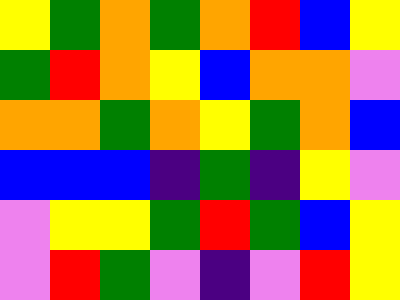[["yellow", "green", "orange", "green", "orange", "red", "blue", "yellow"], ["green", "red", "orange", "yellow", "blue", "orange", "orange", "violet"], ["orange", "orange", "green", "orange", "yellow", "green", "orange", "blue"], ["blue", "blue", "blue", "indigo", "green", "indigo", "yellow", "violet"], ["violet", "yellow", "yellow", "green", "red", "green", "blue", "yellow"], ["violet", "red", "green", "violet", "indigo", "violet", "red", "yellow"]]